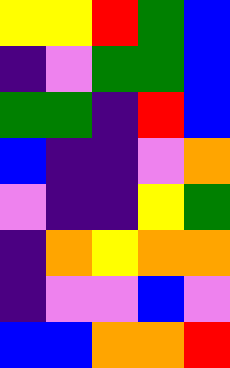[["yellow", "yellow", "red", "green", "blue"], ["indigo", "violet", "green", "green", "blue"], ["green", "green", "indigo", "red", "blue"], ["blue", "indigo", "indigo", "violet", "orange"], ["violet", "indigo", "indigo", "yellow", "green"], ["indigo", "orange", "yellow", "orange", "orange"], ["indigo", "violet", "violet", "blue", "violet"], ["blue", "blue", "orange", "orange", "red"]]